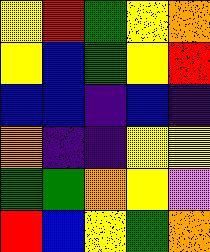[["yellow", "red", "green", "yellow", "orange"], ["yellow", "blue", "green", "yellow", "red"], ["blue", "blue", "indigo", "blue", "indigo"], ["orange", "indigo", "indigo", "yellow", "yellow"], ["green", "green", "orange", "yellow", "violet"], ["red", "blue", "yellow", "green", "orange"]]